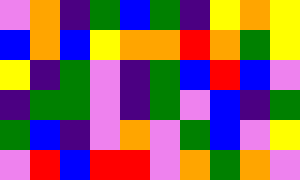[["violet", "orange", "indigo", "green", "blue", "green", "indigo", "yellow", "orange", "yellow"], ["blue", "orange", "blue", "yellow", "orange", "orange", "red", "orange", "green", "yellow"], ["yellow", "indigo", "green", "violet", "indigo", "green", "blue", "red", "blue", "violet"], ["indigo", "green", "green", "violet", "indigo", "green", "violet", "blue", "indigo", "green"], ["green", "blue", "indigo", "violet", "orange", "violet", "green", "blue", "violet", "yellow"], ["violet", "red", "blue", "red", "red", "violet", "orange", "green", "orange", "violet"]]